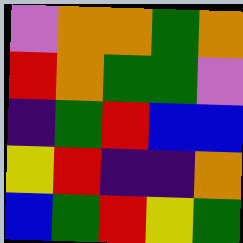[["violet", "orange", "orange", "green", "orange"], ["red", "orange", "green", "green", "violet"], ["indigo", "green", "red", "blue", "blue"], ["yellow", "red", "indigo", "indigo", "orange"], ["blue", "green", "red", "yellow", "green"]]